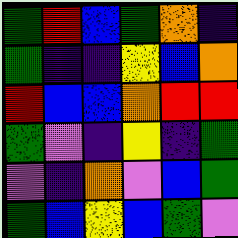[["green", "red", "blue", "green", "orange", "indigo"], ["green", "indigo", "indigo", "yellow", "blue", "orange"], ["red", "blue", "blue", "orange", "red", "red"], ["green", "violet", "indigo", "yellow", "indigo", "green"], ["violet", "indigo", "orange", "violet", "blue", "green"], ["green", "blue", "yellow", "blue", "green", "violet"]]